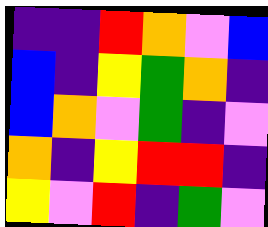[["indigo", "indigo", "red", "orange", "violet", "blue"], ["blue", "indigo", "yellow", "green", "orange", "indigo"], ["blue", "orange", "violet", "green", "indigo", "violet"], ["orange", "indigo", "yellow", "red", "red", "indigo"], ["yellow", "violet", "red", "indigo", "green", "violet"]]